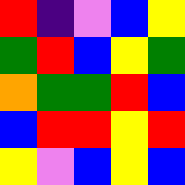[["red", "indigo", "violet", "blue", "yellow"], ["green", "red", "blue", "yellow", "green"], ["orange", "green", "green", "red", "blue"], ["blue", "red", "red", "yellow", "red"], ["yellow", "violet", "blue", "yellow", "blue"]]